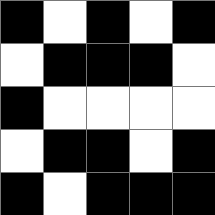[["black", "white", "black", "white", "black"], ["white", "black", "black", "black", "white"], ["black", "white", "white", "white", "white"], ["white", "black", "black", "white", "black"], ["black", "white", "black", "black", "black"]]